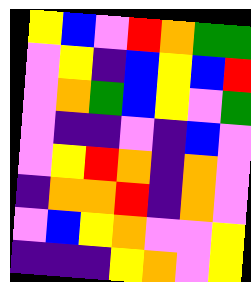[["yellow", "blue", "violet", "red", "orange", "green", "green"], ["violet", "yellow", "indigo", "blue", "yellow", "blue", "red"], ["violet", "orange", "green", "blue", "yellow", "violet", "green"], ["violet", "indigo", "indigo", "violet", "indigo", "blue", "violet"], ["violet", "yellow", "red", "orange", "indigo", "orange", "violet"], ["indigo", "orange", "orange", "red", "indigo", "orange", "violet"], ["violet", "blue", "yellow", "orange", "violet", "violet", "yellow"], ["indigo", "indigo", "indigo", "yellow", "orange", "violet", "yellow"]]